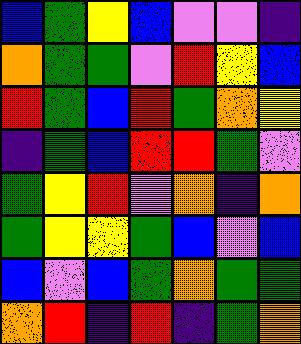[["blue", "green", "yellow", "blue", "violet", "violet", "indigo"], ["orange", "green", "green", "violet", "red", "yellow", "blue"], ["red", "green", "blue", "red", "green", "orange", "yellow"], ["indigo", "green", "blue", "red", "red", "green", "violet"], ["green", "yellow", "red", "violet", "orange", "indigo", "orange"], ["green", "yellow", "yellow", "green", "blue", "violet", "blue"], ["blue", "violet", "blue", "green", "orange", "green", "green"], ["orange", "red", "indigo", "red", "indigo", "green", "orange"]]